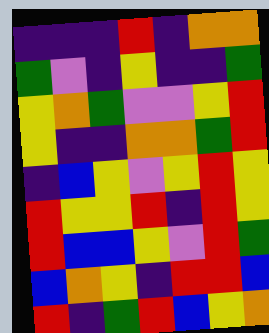[["indigo", "indigo", "indigo", "red", "indigo", "orange", "orange"], ["green", "violet", "indigo", "yellow", "indigo", "indigo", "green"], ["yellow", "orange", "green", "violet", "violet", "yellow", "red"], ["yellow", "indigo", "indigo", "orange", "orange", "green", "red"], ["indigo", "blue", "yellow", "violet", "yellow", "red", "yellow"], ["red", "yellow", "yellow", "red", "indigo", "red", "yellow"], ["red", "blue", "blue", "yellow", "violet", "red", "green"], ["blue", "orange", "yellow", "indigo", "red", "red", "blue"], ["red", "indigo", "green", "red", "blue", "yellow", "orange"]]